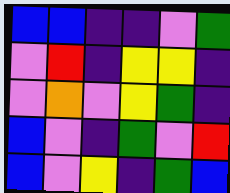[["blue", "blue", "indigo", "indigo", "violet", "green"], ["violet", "red", "indigo", "yellow", "yellow", "indigo"], ["violet", "orange", "violet", "yellow", "green", "indigo"], ["blue", "violet", "indigo", "green", "violet", "red"], ["blue", "violet", "yellow", "indigo", "green", "blue"]]